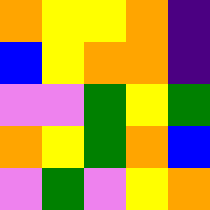[["orange", "yellow", "yellow", "orange", "indigo"], ["blue", "yellow", "orange", "orange", "indigo"], ["violet", "violet", "green", "yellow", "green"], ["orange", "yellow", "green", "orange", "blue"], ["violet", "green", "violet", "yellow", "orange"]]